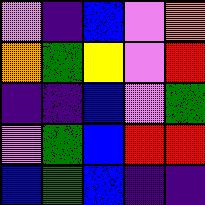[["violet", "indigo", "blue", "violet", "orange"], ["orange", "green", "yellow", "violet", "red"], ["indigo", "indigo", "blue", "violet", "green"], ["violet", "green", "blue", "red", "red"], ["blue", "green", "blue", "indigo", "indigo"]]